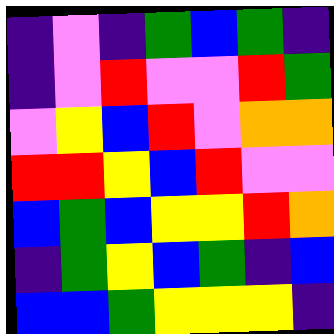[["indigo", "violet", "indigo", "green", "blue", "green", "indigo"], ["indigo", "violet", "red", "violet", "violet", "red", "green"], ["violet", "yellow", "blue", "red", "violet", "orange", "orange"], ["red", "red", "yellow", "blue", "red", "violet", "violet"], ["blue", "green", "blue", "yellow", "yellow", "red", "orange"], ["indigo", "green", "yellow", "blue", "green", "indigo", "blue"], ["blue", "blue", "green", "yellow", "yellow", "yellow", "indigo"]]